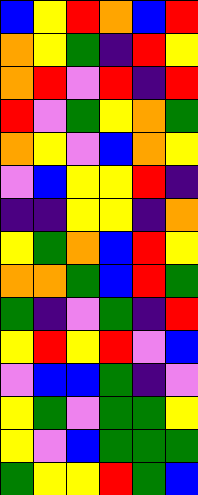[["blue", "yellow", "red", "orange", "blue", "red"], ["orange", "yellow", "green", "indigo", "red", "yellow"], ["orange", "red", "violet", "red", "indigo", "red"], ["red", "violet", "green", "yellow", "orange", "green"], ["orange", "yellow", "violet", "blue", "orange", "yellow"], ["violet", "blue", "yellow", "yellow", "red", "indigo"], ["indigo", "indigo", "yellow", "yellow", "indigo", "orange"], ["yellow", "green", "orange", "blue", "red", "yellow"], ["orange", "orange", "green", "blue", "red", "green"], ["green", "indigo", "violet", "green", "indigo", "red"], ["yellow", "red", "yellow", "red", "violet", "blue"], ["violet", "blue", "blue", "green", "indigo", "violet"], ["yellow", "green", "violet", "green", "green", "yellow"], ["yellow", "violet", "blue", "green", "green", "green"], ["green", "yellow", "yellow", "red", "green", "blue"]]